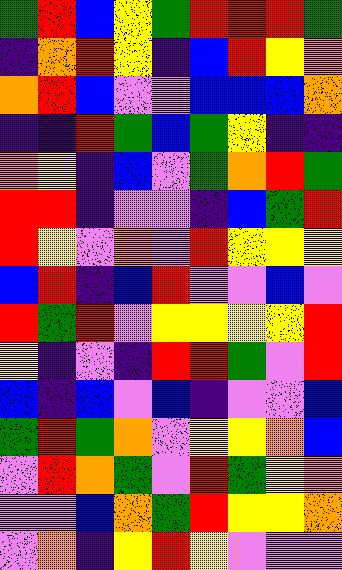[["green", "red", "blue", "yellow", "green", "red", "red", "red", "green"], ["indigo", "orange", "red", "yellow", "indigo", "blue", "red", "yellow", "orange"], ["orange", "red", "blue", "violet", "violet", "blue", "blue", "blue", "orange"], ["indigo", "indigo", "red", "green", "blue", "green", "yellow", "indigo", "indigo"], ["orange", "yellow", "indigo", "blue", "violet", "green", "orange", "red", "green"], ["red", "red", "indigo", "violet", "violet", "indigo", "blue", "green", "red"], ["red", "yellow", "violet", "orange", "violet", "red", "yellow", "yellow", "yellow"], ["blue", "red", "indigo", "blue", "red", "violet", "violet", "blue", "violet"], ["red", "green", "red", "violet", "yellow", "yellow", "yellow", "yellow", "red"], ["yellow", "indigo", "violet", "indigo", "red", "red", "green", "violet", "red"], ["blue", "indigo", "blue", "violet", "blue", "indigo", "violet", "violet", "blue"], ["green", "red", "green", "orange", "violet", "yellow", "yellow", "orange", "blue"], ["violet", "red", "orange", "green", "violet", "red", "green", "yellow", "orange"], ["violet", "violet", "blue", "orange", "green", "red", "yellow", "yellow", "orange"], ["violet", "orange", "indigo", "yellow", "red", "yellow", "violet", "violet", "violet"]]